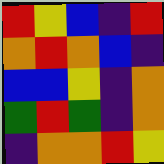[["red", "yellow", "blue", "indigo", "red"], ["orange", "red", "orange", "blue", "indigo"], ["blue", "blue", "yellow", "indigo", "orange"], ["green", "red", "green", "indigo", "orange"], ["indigo", "orange", "orange", "red", "yellow"]]